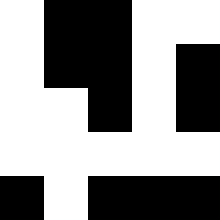[["white", "black", "black", "white", "white"], ["white", "black", "black", "white", "black"], ["white", "white", "black", "white", "black"], ["white", "white", "white", "white", "white"], ["black", "white", "black", "black", "black"]]